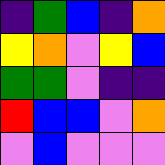[["indigo", "green", "blue", "indigo", "orange"], ["yellow", "orange", "violet", "yellow", "blue"], ["green", "green", "violet", "indigo", "indigo"], ["red", "blue", "blue", "violet", "orange"], ["violet", "blue", "violet", "violet", "violet"]]